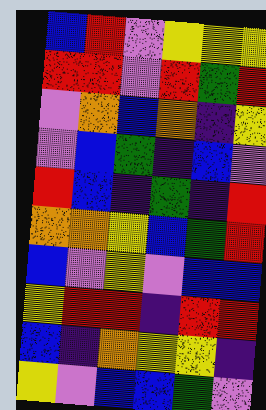[["blue", "red", "violet", "yellow", "yellow", "yellow"], ["red", "red", "violet", "red", "green", "red"], ["violet", "orange", "blue", "orange", "indigo", "yellow"], ["violet", "blue", "green", "indigo", "blue", "violet"], ["red", "blue", "indigo", "green", "indigo", "red"], ["orange", "orange", "yellow", "blue", "green", "red"], ["blue", "violet", "yellow", "violet", "blue", "blue"], ["yellow", "red", "red", "indigo", "red", "red"], ["blue", "indigo", "orange", "yellow", "yellow", "indigo"], ["yellow", "violet", "blue", "blue", "green", "violet"]]